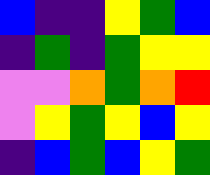[["blue", "indigo", "indigo", "yellow", "green", "blue"], ["indigo", "green", "indigo", "green", "yellow", "yellow"], ["violet", "violet", "orange", "green", "orange", "red"], ["violet", "yellow", "green", "yellow", "blue", "yellow"], ["indigo", "blue", "green", "blue", "yellow", "green"]]